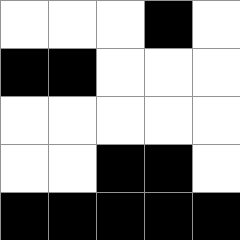[["white", "white", "white", "black", "white"], ["black", "black", "white", "white", "white"], ["white", "white", "white", "white", "white"], ["white", "white", "black", "black", "white"], ["black", "black", "black", "black", "black"]]